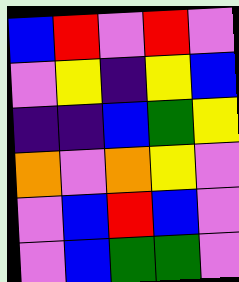[["blue", "red", "violet", "red", "violet"], ["violet", "yellow", "indigo", "yellow", "blue"], ["indigo", "indigo", "blue", "green", "yellow"], ["orange", "violet", "orange", "yellow", "violet"], ["violet", "blue", "red", "blue", "violet"], ["violet", "blue", "green", "green", "violet"]]